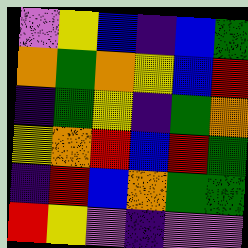[["violet", "yellow", "blue", "indigo", "blue", "green"], ["orange", "green", "orange", "yellow", "blue", "red"], ["indigo", "green", "yellow", "indigo", "green", "orange"], ["yellow", "orange", "red", "blue", "red", "green"], ["indigo", "red", "blue", "orange", "green", "green"], ["red", "yellow", "violet", "indigo", "violet", "violet"]]